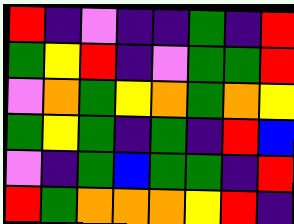[["red", "indigo", "violet", "indigo", "indigo", "green", "indigo", "red"], ["green", "yellow", "red", "indigo", "violet", "green", "green", "red"], ["violet", "orange", "green", "yellow", "orange", "green", "orange", "yellow"], ["green", "yellow", "green", "indigo", "green", "indigo", "red", "blue"], ["violet", "indigo", "green", "blue", "green", "green", "indigo", "red"], ["red", "green", "orange", "orange", "orange", "yellow", "red", "indigo"]]